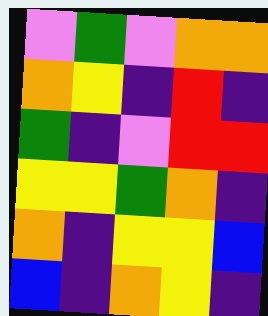[["violet", "green", "violet", "orange", "orange"], ["orange", "yellow", "indigo", "red", "indigo"], ["green", "indigo", "violet", "red", "red"], ["yellow", "yellow", "green", "orange", "indigo"], ["orange", "indigo", "yellow", "yellow", "blue"], ["blue", "indigo", "orange", "yellow", "indigo"]]